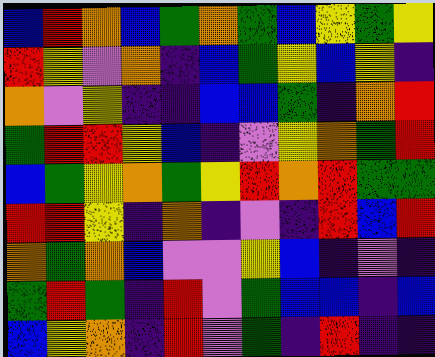[["blue", "red", "orange", "blue", "green", "orange", "green", "blue", "yellow", "green", "yellow"], ["red", "yellow", "violet", "orange", "indigo", "blue", "green", "yellow", "blue", "yellow", "indigo"], ["orange", "violet", "yellow", "indigo", "indigo", "blue", "blue", "green", "indigo", "orange", "red"], ["green", "red", "red", "yellow", "blue", "indigo", "violet", "yellow", "orange", "green", "red"], ["blue", "green", "yellow", "orange", "green", "yellow", "red", "orange", "red", "green", "green"], ["red", "red", "yellow", "indigo", "orange", "indigo", "violet", "indigo", "red", "blue", "red"], ["orange", "green", "orange", "blue", "violet", "violet", "yellow", "blue", "indigo", "violet", "indigo"], ["green", "red", "green", "indigo", "red", "violet", "green", "blue", "blue", "indigo", "blue"], ["blue", "yellow", "orange", "indigo", "red", "violet", "green", "indigo", "red", "indigo", "indigo"]]